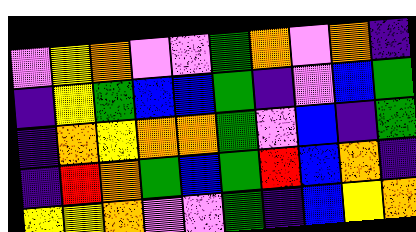[["violet", "yellow", "orange", "violet", "violet", "green", "orange", "violet", "orange", "indigo"], ["indigo", "yellow", "green", "blue", "blue", "green", "indigo", "violet", "blue", "green"], ["indigo", "orange", "yellow", "orange", "orange", "green", "violet", "blue", "indigo", "green"], ["indigo", "red", "orange", "green", "blue", "green", "red", "blue", "orange", "indigo"], ["yellow", "yellow", "orange", "violet", "violet", "green", "indigo", "blue", "yellow", "orange"]]